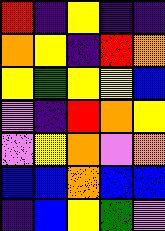[["red", "indigo", "yellow", "indigo", "indigo"], ["orange", "yellow", "indigo", "red", "orange"], ["yellow", "green", "yellow", "yellow", "blue"], ["violet", "indigo", "red", "orange", "yellow"], ["violet", "yellow", "orange", "violet", "orange"], ["blue", "blue", "orange", "blue", "blue"], ["indigo", "blue", "yellow", "green", "violet"]]